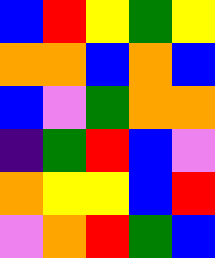[["blue", "red", "yellow", "green", "yellow"], ["orange", "orange", "blue", "orange", "blue"], ["blue", "violet", "green", "orange", "orange"], ["indigo", "green", "red", "blue", "violet"], ["orange", "yellow", "yellow", "blue", "red"], ["violet", "orange", "red", "green", "blue"]]